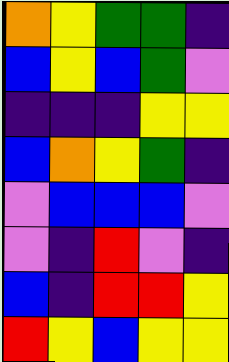[["orange", "yellow", "green", "green", "indigo"], ["blue", "yellow", "blue", "green", "violet"], ["indigo", "indigo", "indigo", "yellow", "yellow"], ["blue", "orange", "yellow", "green", "indigo"], ["violet", "blue", "blue", "blue", "violet"], ["violet", "indigo", "red", "violet", "indigo"], ["blue", "indigo", "red", "red", "yellow"], ["red", "yellow", "blue", "yellow", "yellow"]]